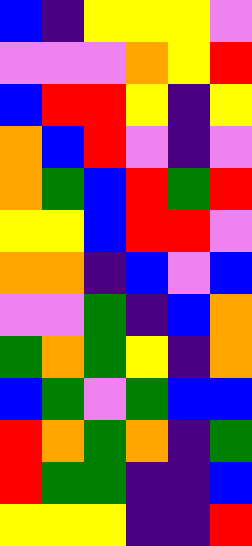[["blue", "indigo", "yellow", "yellow", "yellow", "violet"], ["violet", "violet", "violet", "orange", "yellow", "red"], ["blue", "red", "red", "yellow", "indigo", "yellow"], ["orange", "blue", "red", "violet", "indigo", "violet"], ["orange", "green", "blue", "red", "green", "red"], ["yellow", "yellow", "blue", "red", "red", "violet"], ["orange", "orange", "indigo", "blue", "violet", "blue"], ["violet", "violet", "green", "indigo", "blue", "orange"], ["green", "orange", "green", "yellow", "indigo", "orange"], ["blue", "green", "violet", "green", "blue", "blue"], ["red", "orange", "green", "orange", "indigo", "green"], ["red", "green", "green", "indigo", "indigo", "blue"], ["yellow", "yellow", "yellow", "indigo", "indigo", "red"]]